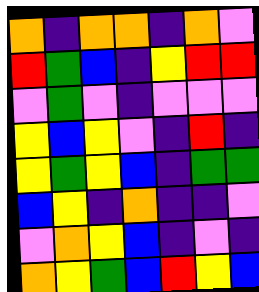[["orange", "indigo", "orange", "orange", "indigo", "orange", "violet"], ["red", "green", "blue", "indigo", "yellow", "red", "red"], ["violet", "green", "violet", "indigo", "violet", "violet", "violet"], ["yellow", "blue", "yellow", "violet", "indigo", "red", "indigo"], ["yellow", "green", "yellow", "blue", "indigo", "green", "green"], ["blue", "yellow", "indigo", "orange", "indigo", "indigo", "violet"], ["violet", "orange", "yellow", "blue", "indigo", "violet", "indigo"], ["orange", "yellow", "green", "blue", "red", "yellow", "blue"]]